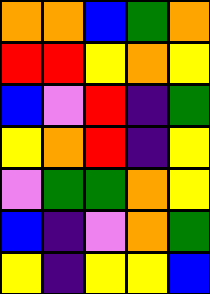[["orange", "orange", "blue", "green", "orange"], ["red", "red", "yellow", "orange", "yellow"], ["blue", "violet", "red", "indigo", "green"], ["yellow", "orange", "red", "indigo", "yellow"], ["violet", "green", "green", "orange", "yellow"], ["blue", "indigo", "violet", "orange", "green"], ["yellow", "indigo", "yellow", "yellow", "blue"]]